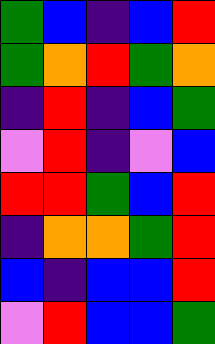[["green", "blue", "indigo", "blue", "red"], ["green", "orange", "red", "green", "orange"], ["indigo", "red", "indigo", "blue", "green"], ["violet", "red", "indigo", "violet", "blue"], ["red", "red", "green", "blue", "red"], ["indigo", "orange", "orange", "green", "red"], ["blue", "indigo", "blue", "blue", "red"], ["violet", "red", "blue", "blue", "green"]]